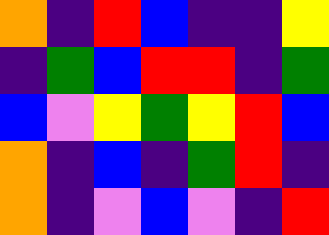[["orange", "indigo", "red", "blue", "indigo", "indigo", "yellow"], ["indigo", "green", "blue", "red", "red", "indigo", "green"], ["blue", "violet", "yellow", "green", "yellow", "red", "blue"], ["orange", "indigo", "blue", "indigo", "green", "red", "indigo"], ["orange", "indigo", "violet", "blue", "violet", "indigo", "red"]]